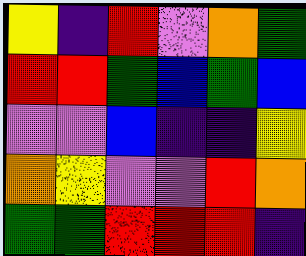[["yellow", "indigo", "red", "violet", "orange", "green"], ["red", "red", "green", "blue", "green", "blue"], ["violet", "violet", "blue", "indigo", "indigo", "yellow"], ["orange", "yellow", "violet", "violet", "red", "orange"], ["green", "green", "red", "red", "red", "indigo"]]